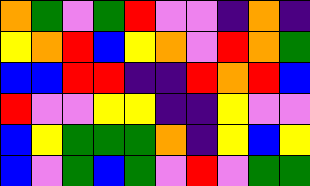[["orange", "green", "violet", "green", "red", "violet", "violet", "indigo", "orange", "indigo"], ["yellow", "orange", "red", "blue", "yellow", "orange", "violet", "red", "orange", "green"], ["blue", "blue", "red", "red", "indigo", "indigo", "red", "orange", "red", "blue"], ["red", "violet", "violet", "yellow", "yellow", "indigo", "indigo", "yellow", "violet", "violet"], ["blue", "yellow", "green", "green", "green", "orange", "indigo", "yellow", "blue", "yellow"], ["blue", "violet", "green", "blue", "green", "violet", "red", "violet", "green", "green"]]